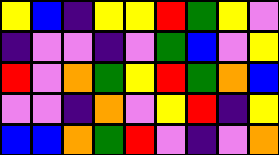[["yellow", "blue", "indigo", "yellow", "yellow", "red", "green", "yellow", "violet"], ["indigo", "violet", "violet", "indigo", "violet", "green", "blue", "violet", "yellow"], ["red", "violet", "orange", "green", "yellow", "red", "green", "orange", "blue"], ["violet", "violet", "indigo", "orange", "violet", "yellow", "red", "indigo", "yellow"], ["blue", "blue", "orange", "green", "red", "violet", "indigo", "violet", "orange"]]